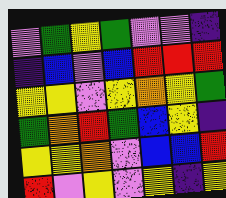[["violet", "green", "yellow", "green", "violet", "violet", "indigo"], ["indigo", "blue", "violet", "blue", "red", "red", "red"], ["yellow", "yellow", "violet", "yellow", "orange", "yellow", "green"], ["green", "orange", "red", "green", "blue", "yellow", "indigo"], ["yellow", "yellow", "orange", "violet", "blue", "blue", "red"], ["red", "violet", "yellow", "violet", "yellow", "indigo", "yellow"]]